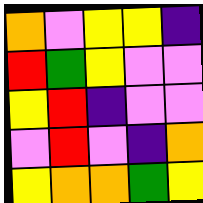[["orange", "violet", "yellow", "yellow", "indigo"], ["red", "green", "yellow", "violet", "violet"], ["yellow", "red", "indigo", "violet", "violet"], ["violet", "red", "violet", "indigo", "orange"], ["yellow", "orange", "orange", "green", "yellow"]]